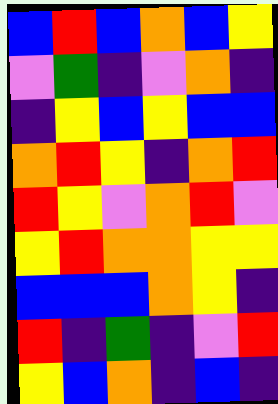[["blue", "red", "blue", "orange", "blue", "yellow"], ["violet", "green", "indigo", "violet", "orange", "indigo"], ["indigo", "yellow", "blue", "yellow", "blue", "blue"], ["orange", "red", "yellow", "indigo", "orange", "red"], ["red", "yellow", "violet", "orange", "red", "violet"], ["yellow", "red", "orange", "orange", "yellow", "yellow"], ["blue", "blue", "blue", "orange", "yellow", "indigo"], ["red", "indigo", "green", "indigo", "violet", "red"], ["yellow", "blue", "orange", "indigo", "blue", "indigo"]]